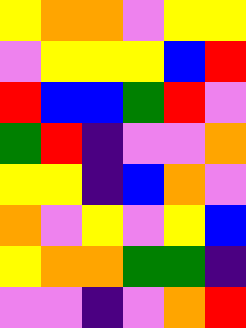[["yellow", "orange", "orange", "violet", "yellow", "yellow"], ["violet", "yellow", "yellow", "yellow", "blue", "red"], ["red", "blue", "blue", "green", "red", "violet"], ["green", "red", "indigo", "violet", "violet", "orange"], ["yellow", "yellow", "indigo", "blue", "orange", "violet"], ["orange", "violet", "yellow", "violet", "yellow", "blue"], ["yellow", "orange", "orange", "green", "green", "indigo"], ["violet", "violet", "indigo", "violet", "orange", "red"]]